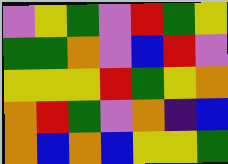[["violet", "yellow", "green", "violet", "red", "green", "yellow"], ["green", "green", "orange", "violet", "blue", "red", "violet"], ["yellow", "yellow", "yellow", "red", "green", "yellow", "orange"], ["orange", "red", "green", "violet", "orange", "indigo", "blue"], ["orange", "blue", "orange", "blue", "yellow", "yellow", "green"]]